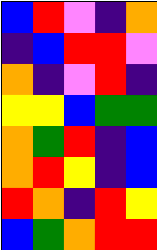[["blue", "red", "violet", "indigo", "orange"], ["indigo", "blue", "red", "red", "violet"], ["orange", "indigo", "violet", "red", "indigo"], ["yellow", "yellow", "blue", "green", "green"], ["orange", "green", "red", "indigo", "blue"], ["orange", "red", "yellow", "indigo", "blue"], ["red", "orange", "indigo", "red", "yellow"], ["blue", "green", "orange", "red", "red"]]